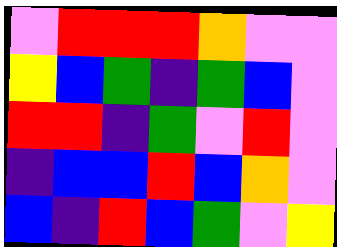[["violet", "red", "red", "red", "orange", "violet", "violet"], ["yellow", "blue", "green", "indigo", "green", "blue", "violet"], ["red", "red", "indigo", "green", "violet", "red", "violet"], ["indigo", "blue", "blue", "red", "blue", "orange", "violet"], ["blue", "indigo", "red", "blue", "green", "violet", "yellow"]]